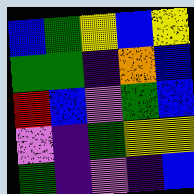[["blue", "green", "yellow", "blue", "yellow"], ["green", "green", "indigo", "orange", "blue"], ["red", "blue", "violet", "green", "blue"], ["violet", "indigo", "green", "yellow", "yellow"], ["green", "indigo", "violet", "indigo", "blue"]]